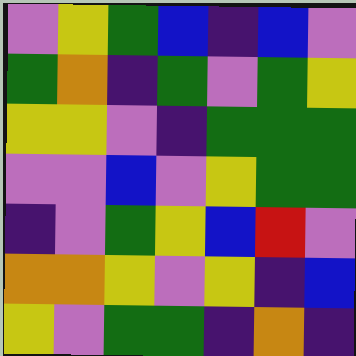[["violet", "yellow", "green", "blue", "indigo", "blue", "violet"], ["green", "orange", "indigo", "green", "violet", "green", "yellow"], ["yellow", "yellow", "violet", "indigo", "green", "green", "green"], ["violet", "violet", "blue", "violet", "yellow", "green", "green"], ["indigo", "violet", "green", "yellow", "blue", "red", "violet"], ["orange", "orange", "yellow", "violet", "yellow", "indigo", "blue"], ["yellow", "violet", "green", "green", "indigo", "orange", "indigo"]]